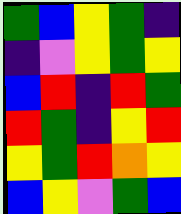[["green", "blue", "yellow", "green", "indigo"], ["indigo", "violet", "yellow", "green", "yellow"], ["blue", "red", "indigo", "red", "green"], ["red", "green", "indigo", "yellow", "red"], ["yellow", "green", "red", "orange", "yellow"], ["blue", "yellow", "violet", "green", "blue"]]